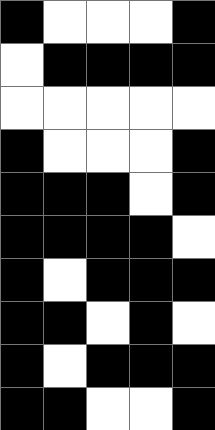[["black", "white", "white", "white", "black"], ["white", "black", "black", "black", "black"], ["white", "white", "white", "white", "white"], ["black", "white", "white", "white", "black"], ["black", "black", "black", "white", "black"], ["black", "black", "black", "black", "white"], ["black", "white", "black", "black", "black"], ["black", "black", "white", "black", "white"], ["black", "white", "black", "black", "black"], ["black", "black", "white", "white", "black"]]